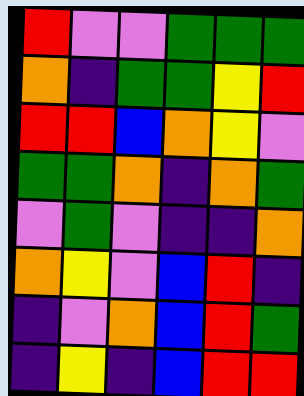[["red", "violet", "violet", "green", "green", "green"], ["orange", "indigo", "green", "green", "yellow", "red"], ["red", "red", "blue", "orange", "yellow", "violet"], ["green", "green", "orange", "indigo", "orange", "green"], ["violet", "green", "violet", "indigo", "indigo", "orange"], ["orange", "yellow", "violet", "blue", "red", "indigo"], ["indigo", "violet", "orange", "blue", "red", "green"], ["indigo", "yellow", "indigo", "blue", "red", "red"]]